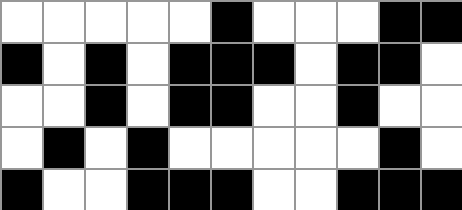[["white", "white", "white", "white", "white", "black", "white", "white", "white", "black", "black"], ["black", "white", "black", "white", "black", "black", "black", "white", "black", "black", "white"], ["white", "white", "black", "white", "black", "black", "white", "white", "black", "white", "white"], ["white", "black", "white", "black", "white", "white", "white", "white", "white", "black", "white"], ["black", "white", "white", "black", "black", "black", "white", "white", "black", "black", "black"]]